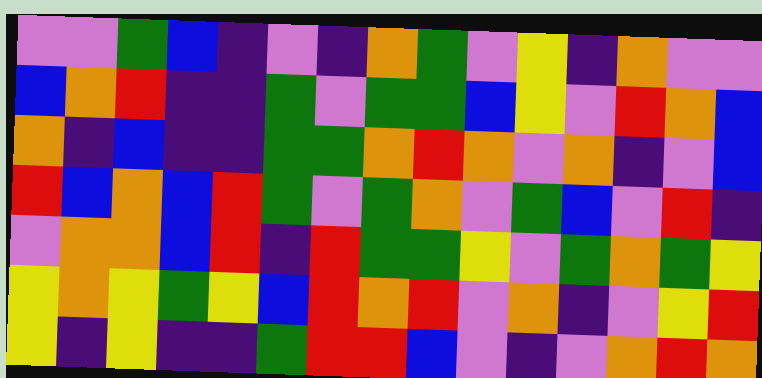[["violet", "violet", "green", "blue", "indigo", "violet", "indigo", "orange", "green", "violet", "yellow", "indigo", "orange", "violet", "violet"], ["blue", "orange", "red", "indigo", "indigo", "green", "violet", "green", "green", "blue", "yellow", "violet", "red", "orange", "blue"], ["orange", "indigo", "blue", "indigo", "indigo", "green", "green", "orange", "red", "orange", "violet", "orange", "indigo", "violet", "blue"], ["red", "blue", "orange", "blue", "red", "green", "violet", "green", "orange", "violet", "green", "blue", "violet", "red", "indigo"], ["violet", "orange", "orange", "blue", "red", "indigo", "red", "green", "green", "yellow", "violet", "green", "orange", "green", "yellow"], ["yellow", "orange", "yellow", "green", "yellow", "blue", "red", "orange", "red", "violet", "orange", "indigo", "violet", "yellow", "red"], ["yellow", "indigo", "yellow", "indigo", "indigo", "green", "red", "red", "blue", "violet", "indigo", "violet", "orange", "red", "orange"]]